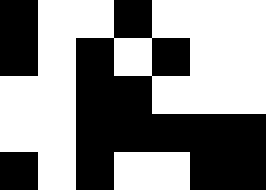[["black", "white", "white", "black", "white", "white", "white"], ["black", "white", "black", "white", "black", "white", "white"], ["white", "white", "black", "black", "white", "white", "white"], ["white", "white", "black", "black", "black", "black", "black"], ["black", "white", "black", "white", "white", "black", "black"]]